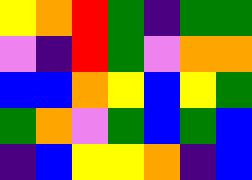[["yellow", "orange", "red", "green", "indigo", "green", "green"], ["violet", "indigo", "red", "green", "violet", "orange", "orange"], ["blue", "blue", "orange", "yellow", "blue", "yellow", "green"], ["green", "orange", "violet", "green", "blue", "green", "blue"], ["indigo", "blue", "yellow", "yellow", "orange", "indigo", "blue"]]